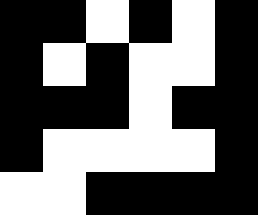[["black", "black", "white", "black", "white", "black"], ["black", "white", "black", "white", "white", "black"], ["black", "black", "black", "white", "black", "black"], ["black", "white", "white", "white", "white", "black"], ["white", "white", "black", "black", "black", "black"]]